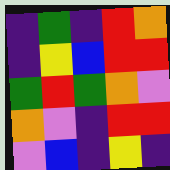[["indigo", "green", "indigo", "red", "orange"], ["indigo", "yellow", "blue", "red", "red"], ["green", "red", "green", "orange", "violet"], ["orange", "violet", "indigo", "red", "red"], ["violet", "blue", "indigo", "yellow", "indigo"]]